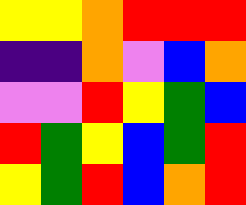[["yellow", "yellow", "orange", "red", "red", "red"], ["indigo", "indigo", "orange", "violet", "blue", "orange"], ["violet", "violet", "red", "yellow", "green", "blue"], ["red", "green", "yellow", "blue", "green", "red"], ["yellow", "green", "red", "blue", "orange", "red"]]